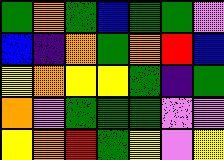[["green", "orange", "green", "blue", "green", "green", "violet"], ["blue", "indigo", "orange", "green", "orange", "red", "blue"], ["yellow", "orange", "yellow", "yellow", "green", "indigo", "green"], ["orange", "violet", "green", "green", "green", "violet", "violet"], ["yellow", "orange", "red", "green", "yellow", "violet", "yellow"]]